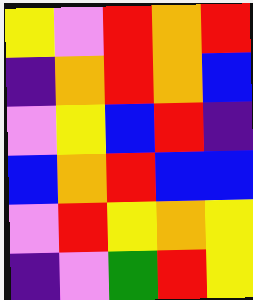[["yellow", "violet", "red", "orange", "red"], ["indigo", "orange", "red", "orange", "blue"], ["violet", "yellow", "blue", "red", "indigo"], ["blue", "orange", "red", "blue", "blue"], ["violet", "red", "yellow", "orange", "yellow"], ["indigo", "violet", "green", "red", "yellow"]]